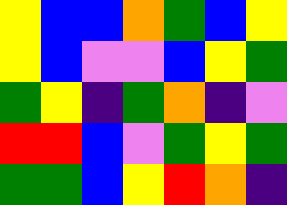[["yellow", "blue", "blue", "orange", "green", "blue", "yellow"], ["yellow", "blue", "violet", "violet", "blue", "yellow", "green"], ["green", "yellow", "indigo", "green", "orange", "indigo", "violet"], ["red", "red", "blue", "violet", "green", "yellow", "green"], ["green", "green", "blue", "yellow", "red", "orange", "indigo"]]